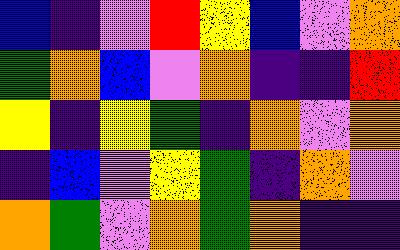[["blue", "indigo", "violet", "red", "yellow", "blue", "violet", "orange"], ["green", "orange", "blue", "violet", "orange", "indigo", "indigo", "red"], ["yellow", "indigo", "yellow", "green", "indigo", "orange", "violet", "orange"], ["indigo", "blue", "violet", "yellow", "green", "indigo", "orange", "violet"], ["orange", "green", "violet", "orange", "green", "orange", "indigo", "indigo"]]